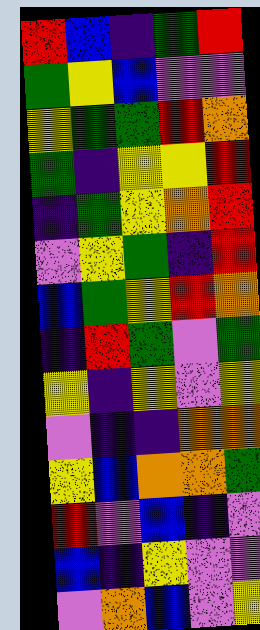[["red", "blue", "indigo", "green", "red"], ["green", "yellow", "blue", "violet", "violet"], ["yellow", "green", "green", "red", "orange"], ["green", "indigo", "yellow", "yellow", "red"], ["indigo", "green", "yellow", "orange", "red"], ["violet", "yellow", "green", "indigo", "red"], ["blue", "green", "yellow", "red", "orange"], ["indigo", "red", "green", "violet", "green"], ["yellow", "indigo", "yellow", "violet", "yellow"], ["violet", "indigo", "indigo", "orange", "orange"], ["yellow", "blue", "orange", "orange", "green"], ["red", "violet", "blue", "indigo", "violet"], ["blue", "indigo", "yellow", "violet", "violet"], ["violet", "orange", "blue", "violet", "yellow"]]